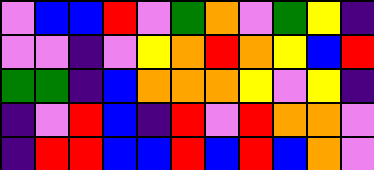[["violet", "blue", "blue", "red", "violet", "green", "orange", "violet", "green", "yellow", "indigo"], ["violet", "violet", "indigo", "violet", "yellow", "orange", "red", "orange", "yellow", "blue", "red"], ["green", "green", "indigo", "blue", "orange", "orange", "orange", "yellow", "violet", "yellow", "indigo"], ["indigo", "violet", "red", "blue", "indigo", "red", "violet", "red", "orange", "orange", "violet"], ["indigo", "red", "red", "blue", "blue", "red", "blue", "red", "blue", "orange", "violet"]]